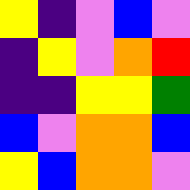[["yellow", "indigo", "violet", "blue", "violet"], ["indigo", "yellow", "violet", "orange", "red"], ["indigo", "indigo", "yellow", "yellow", "green"], ["blue", "violet", "orange", "orange", "blue"], ["yellow", "blue", "orange", "orange", "violet"]]